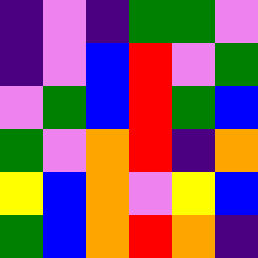[["indigo", "violet", "indigo", "green", "green", "violet"], ["indigo", "violet", "blue", "red", "violet", "green"], ["violet", "green", "blue", "red", "green", "blue"], ["green", "violet", "orange", "red", "indigo", "orange"], ["yellow", "blue", "orange", "violet", "yellow", "blue"], ["green", "blue", "orange", "red", "orange", "indigo"]]